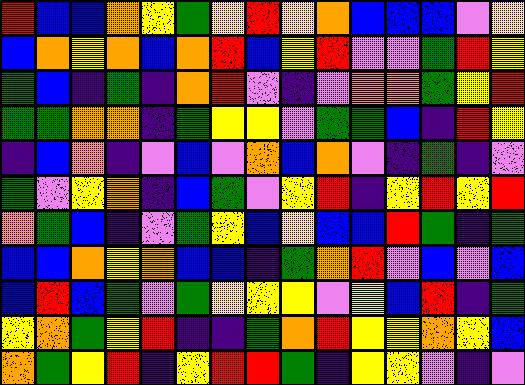[["red", "blue", "blue", "orange", "yellow", "green", "yellow", "red", "yellow", "orange", "blue", "blue", "blue", "violet", "yellow"], ["blue", "orange", "yellow", "orange", "blue", "orange", "red", "blue", "yellow", "red", "violet", "violet", "green", "red", "yellow"], ["green", "blue", "indigo", "green", "indigo", "orange", "red", "violet", "indigo", "violet", "orange", "orange", "green", "yellow", "red"], ["green", "green", "orange", "orange", "indigo", "green", "yellow", "yellow", "violet", "green", "green", "blue", "indigo", "red", "yellow"], ["indigo", "blue", "orange", "indigo", "violet", "blue", "violet", "orange", "blue", "orange", "violet", "indigo", "green", "indigo", "violet"], ["green", "violet", "yellow", "orange", "indigo", "blue", "green", "violet", "yellow", "red", "indigo", "yellow", "red", "yellow", "red"], ["orange", "green", "blue", "indigo", "violet", "green", "yellow", "blue", "yellow", "blue", "blue", "red", "green", "indigo", "green"], ["blue", "blue", "orange", "yellow", "orange", "blue", "blue", "indigo", "green", "orange", "red", "violet", "blue", "violet", "blue"], ["blue", "red", "blue", "green", "violet", "green", "yellow", "yellow", "yellow", "violet", "yellow", "blue", "red", "indigo", "green"], ["yellow", "orange", "green", "yellow", "red", "indigo", "indigo", "green", "orange", "red", "yellow", "yellow", "orange", "yellow", "blue"], ["orange", "green", "yellow", "red", "indigo", "yellow", "red", "red", "green", "indigo", "yellow", "yellow", "violet", "indigo", "violet"]]